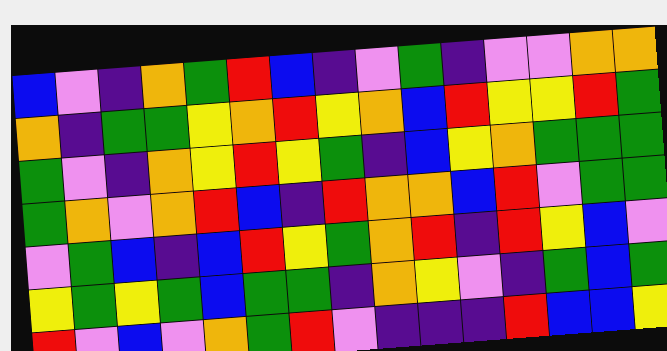[["blue", "violet", "indigo", "orange", "green", "red", "blue", "indigo", "violet", "green", "indigo", "violet", "violet", "orange", "orange"], ["orange", "indigo", "green", "green", "yellow", "orange", "red", "yellow", "orange", "blue", "red", "yellow", "yellow", "red", "green"], ["green", "violet", "indigo", "orange", "yellow", "red", "yellow", "green", "indigo", "blue", "yellow", "orange", "green", "green", "green"], ["green", "orange", "violet", "orange", "red", "blue", "indigo", "red", "orange", "orange", "blue", "red", "violet", "green", "green"], ["violet", "green", "blue", "indigo", "blue", "red", "yellow", "green", "orange", "red", "indigo", "red", "yellow", "blue", "violet"], ["yellow", "green", "yellow", "green", "blue", "green", "green", "indigo", "orange", "yellow", "violet", "indigo", "green", "blue", "green"], ["red", "violet", "blue", "violet", "orange", "green", "red", "violet", "indigo", "indigo", "indigo", "red", "blue", "blue", "yellow"]]